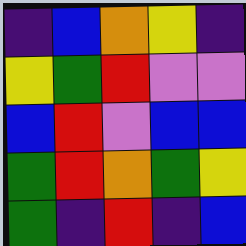[["indigo", "blue", "orange", "yellow", "indigo"], ["yellow", "green", "red", "violet", "violet"], ["blue", "red", "violet", "blue", "blue"], ["green", "red", "orange", "green", "yellow"], ["green", "indigo", "red", "indigo", "blue"]]